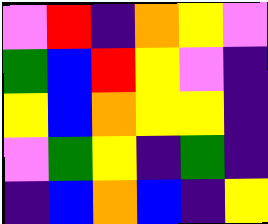[["violet", "red", "indigo", "orange", "yellow", "violet"], ["green", "blue", "red", "yellow", "violet", "indigo"], ["yellow", "blue", "orange", "yellow", "yellow", "indigo"], ["violet", "green", "yellow", "indigo", "green", "indigo"], ["indigo", "blue", "orange", "blue", "indigo", "yellow"]]